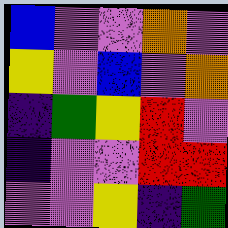[["blue", "violet", "violet", "orange", "violet"], ["yellow", "violet", "blue", "violet", "orange"], ["indigo", "green", "yellow", "red", "violet"], ["indigo", "violet", "violet", "red", "red"], ["violet", "violet", "yellow", "indigo", "green"]]